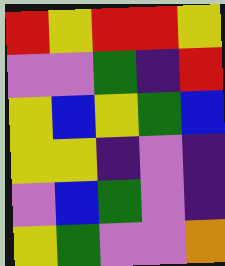[["red", "yellow", "red", "red", "yellow"], ["violet", "violet", "green", "indigo", "red"], ["yellow", "blue", "yellow", "green", "blue"], ["yellow", "yellow", "indigo", "violet", "indigo"], ["violet", "blue", "green", "violet", "indigo"], ["yellow", "green", "violet", "violet", "orange"]]